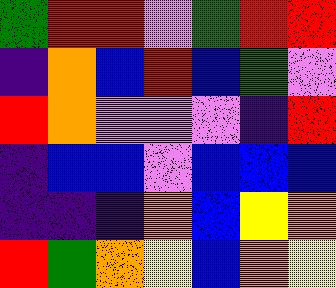[["green", "red", "red", "violet", "green", "red", "red"], ["indigo", "orange", "blue", "red", "blue", "green", "violet"], ["red", "orange", "violet", "violet", "violet", "indigo", "red"], ["indigo", "blue", "blue", "violet", "blue", "blue", "blue"], ["indigo", "indigo", "indigo", "orange", "blue", "yellow", "orange"], ["red", "green", "orange", "yellow", "blue", "orange", "yellow"]]